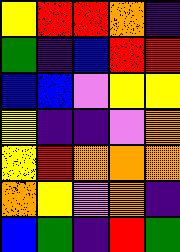[["yellow", "red", "red", "orange", "indigo"], ["green", "indigo", "blue", "red", "red"], ["blue", "blue", "violet", "yellow", "yellow"], ["yellow", "indigo", "indigo", "violet", "orange"], ["yellow", "red", "orange", "orange", "orange"], ["orange", "yellow", "violet", "orange", "indigo"], ["blue", "green", "indigo", "red", "green"]]